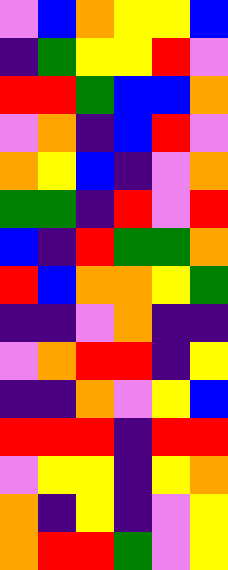[["violet", "blue", "orange", "yellow", "yellow", "blue"], ["indigo", "green", "yellow", "yellow", "red", "violet"], ["red", "red", "green", "blue", "blue", "orange"], ["violet", "orange", "indigo", "blue", "red", "violet"], ["orange", "yellow", "blue", "indigo", "violet", "orange"], ["green", "green", "indigo", "red", "violet", "red"], ["blue", "indigo", "red", "green", "green", "orange"], ["red", "blue", "orange", "orange", "yellow", "green"], ["indigo", "indigo", "violet", "orange", "indigo", "indigo"], ["violet", "orange", "red", "red", "indigo", "yellow"], ["indigo", "indigo", "orange", "violet", "yellow", "blue"], ["red", "red", "red", "indigo", "red", "red"], ["violet", "yellow", "yellow", "indigo", "yellow", "orange"], ["orange", "indigo", "yellow", "indigo", "violet", "yellow"], ["orange", "red", "red", "green", "violet", "yellow"]]